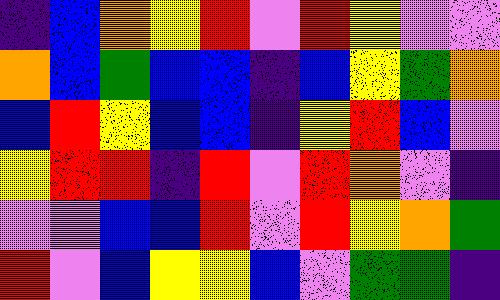[["indigo", "blue", "orange", "yellow", "red", "violet", "red", "yellow", "violet", "violet"], ["orange", "blue", "green", "blue", "blue", "indigo", "blue", "yellow", "green", "orange"], ["blue", "red", "yellow", "blue", "blue", "indigo", "yellow", "red", "blue", "violet"], ["yellow", "red", "red", "indigo", "red", "violet", "red", "orange", "violet", "indigo"], ["violet", "violet", "blue", "blue", "red", "violet", "red", "yellow", "orange", "green"], ["red", "violet", "blue", "yellow", "yellow", "blue", "violet", "green", "green", "indigo"]]